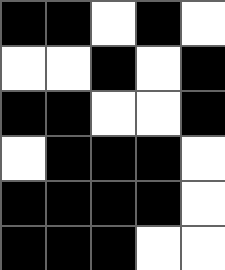[["black", "black", "white", "black", "white"], ["white", "white", "black", "white", "black"], ["black", "black", "white", "white", "black"], ["white", "black", "black", "black", "white"], ["black", "black", "black", "black", "white"], ["black", "black", "black", "white", "white"]]